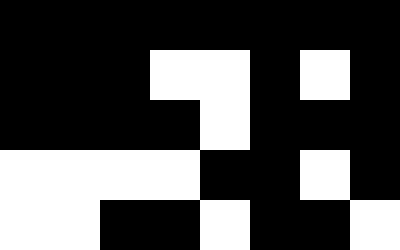[["black", "black", "black", "black", "black", "black", "black", "black"], ["black", "black", "black", "white", "white", "black", "white", "black"], ["black", "black", "black", "black", "white", "black", "black", "black"], ["white", "white", "white", "white", "black", "black", "white", "black"], ["white", "white", "black", "black", "white", "black", "black", "white"]]